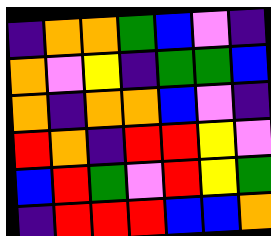[["indigo", "orange", "orange", "green", "blue", "violet", "indigo"], ["orange", "violet", "yellow", "indigo", "green", "green", "blue"], ["orange", "indigo", "orange", "orange", "blue", "violet", "indigo"], ["red", "orange", "indigo", "red", "red", "yellow", "violet"], ["blue", "red", "green", "violet", "red", "yellow", "green"], ["indigo", "red", "red", "red", "blue", "blue", "orange"]]